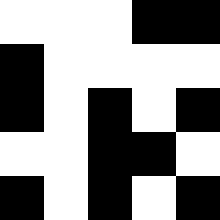[["white", "white", "white", "black", "black"], ["black", "white", "white", "white", "white"], ["black", "white", "black", "white", "black"], ["white", "white", "black", "black", "white"], ["black", "white", "black", "white", "black"]]